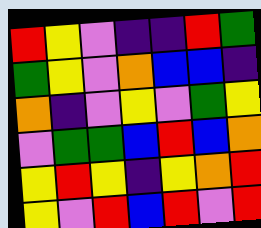[["red", "yellow", "violet", "indigo", "indigo", "red", "green"], ["green", "yellow", "violet", "orange", "blue", "blue", "indigo"], ["orange", "indigo", "violet", "yellow", "violet", "green", "yellow"], ["violet", "green", "green", "blue", "red", "blue", "orange"], ["yellow", "red", "yellow", "indigo", "yellow", "orange", "red"], ["yellow", "violet", "red", "blue", "red", "violet", "red"]]